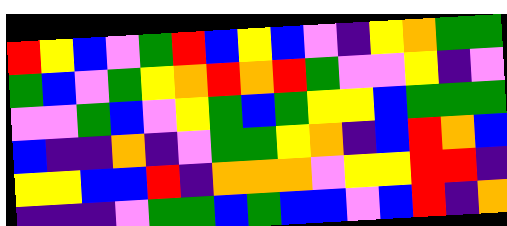[["red", "yellow", "blue", "violet", "green", "red", "blue", "yellow", "blue", "violet", "indigo", "yellow", "orange", "green", "green"], ["green", "blue", "violet", "green", "yellow", "orange", "red", "orange", "red", "green", "violet", "violet", "yellow", "indigo", "violet"], ["violet", "violet", "green", "blue", "violet", "yellow", "green", "blue", "green", "yellow", "yellow", "blue", "green", "green", "green"], ["blue", "indigo", "indigo", "orange", "indigo", "violet", "green", "green", "yellow", "orange", "indigo", "blue", "red", "orange", "blue"], ["yellow", "yellow", "blue", "blue", "red", "indigo", "orange", "orange", "orange", "violet", "yellow", "yellow", "red", "red", "indigo"], ["indigo", "indigo", "indigo", "violet", "green", "green", "blue", "green", "blue", "blue", "violet", "blue", "red", "indigo", "orange"]]